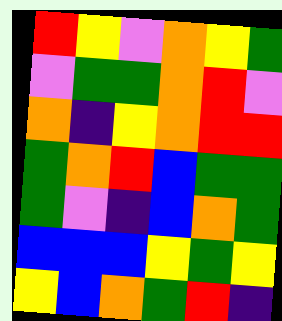[["red", "yellow", "violet", "orange", "yellow", "green"], ["violet", "green", "green", "orange", "red", "violet"], ["orange", "indigo", "yellow", "orange", "red", "red"], ["green", "orange", "red", "blue", "green", "green"], ["green", "violet", "indigo", "blue", "orange", "green"], ["blue", "blue", "blue", "yellow", "green", "yellow"], ["yellow", "blue", "orange", "green", "red", "indigo"]]